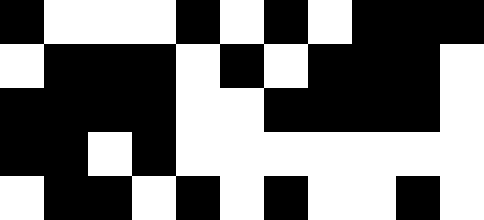[["black", "white", "white", "white", "black", "white", "black", "white", "black", "black", "black"], ["white", "black", "black", "black", "white", "black", "white", "black", "black", "black", "white"], ["black", "black", "black", "black", "white", "white", "black", "black", "black", "black", "white"], ["black", "black", "white", "black", "white", "white", "white", "white", "white", "white", "white"], ["white", "black", "black", "white", "black", "white", "black", "white", "white", "black", "white"]]